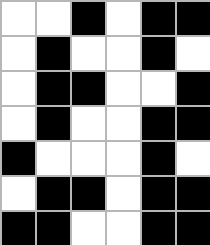[["white", "white", "black", "white", "black", "black"], ["white", "black", "white", "white", "black", "white"], ["white", "black", "black", "white", "white", "black"], ["white", "black", "white", "white", "black", "black"], ["black", "white", "white", "white", "black", "white"], ["white", "black", "black", "white", "black", "black"], ["black", "black", "white", "white", "black", "black"]]